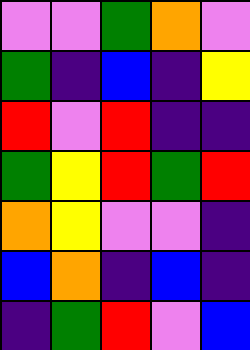[["violet", "violet", "green", "orange", "violet"], ["green", "indigo", "blue", "indigo", "yellow"], ["red", "violet", "red", "indigo", "indigo"], ["green", "yellow", "red", "green", "red"], ["orange", "yellow", "violet", "violet", "indigo"], ["blue", "orange", "indigo", "blue", "indigo"], ["indigo", "green", "red", "violet", "blue"]]